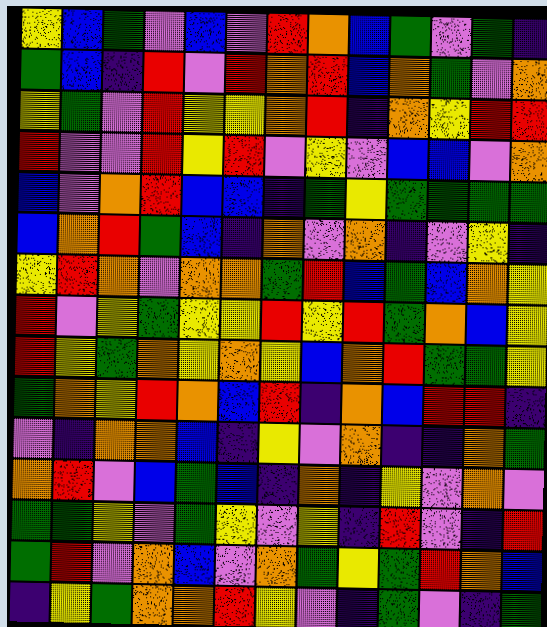[["yellow", "blue", "green", "violet", "blue", "violet", "red", "orange", "blue", "green", "violet", "green", "indigo"], ["green", "blue", "indigo", "red", "violet", "red", "orange", "red", "blue", "orange", "green", "violet", "orange"], ["yellow", "green", "violet", "red", "yellow", "yellow", "orange", "red", "indigo", "orange", "yellow", "red", "red"], ["red", "violet", "violet", "red", "yellow", "red", "violet", "yellow", "violet", "blue", "blue", "violet", "orange"], ["blue", "violet", "orange", "red", "blue", "blue", "indigo", "green", "yellow", "green", "green", "green", "green"], ["blue", "orange", "red", "green", "blue", "indigo", "orange", "violet", "orange", "indigo", "violet", "yellow", "indigo"], ["yellow", "red", "orange", "violet", "orange", "orange", "green", "red", "blue", "green", "blue", "orange", "yellow"], ["red", "violet", "yellow", "green", "yellow", "yellow", "red", "yellow", "red", "green", "orange", "blue", "yellow"], ["red", "yellow", "green", "orange", "yellow", "orange", "yellow", "blue", "orange", "red", "green", "green", "yellow"], ["green", "orange", "yellow", "red", "orange", "blue", "red", "indigo", "orange", "blue", "red", "red", "indigo"], ["violet", "indigo", "orange", "orange", "blue", "indigo", "yellow", "violet", "orange", "indigo", "indigo", "orange", "green"], ["orange", "red", "violet", "blue", "green", "blue", "indigo", "orange", "indigo", "yellow", "violet", "orange", "violet"], ["green", "green", "yellow", "violet", "green", "yellow", "violet", "yellow", "indigo", "red", "violet", "indigo", "red"], ["green", "red", "violet", "orange", "blue", "violet", "orange", "green", "yellow", "green", "red", "orange", "blue"], ["indigo", "yellow", "green", "orange", "orange", "red", "yellow", "violet", "indigo", "green", "violet", "indigo", "green"]]